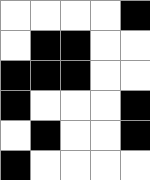[["white", "white", "white", "white", "black"], ["white", "black", "black", "white", "white"], ["black", "black", "black", "white", "white"], ["black", "white", "white", "white", "black"], ["white", "black", "white", "white", "black"], ["black", "white", "white", "white", "white"]]